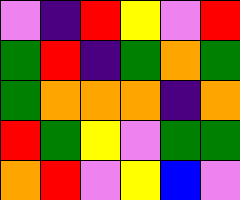[["violet", "indigo", "red", "yellow", "violet", "red"], ["green", "red", "indigo", "green", "orange", "green"], ["green", "orange", "orange", "orange", "indigo", "orange"], ["red", "green", "yellow", "violet", "green", "green"], ["orange", "red", "violet", "yellow", "blue", "violet"]]